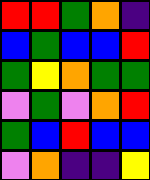[["red", "red", "green", "orange", "indigo"], ["blue", "green", "blue", "blue", "red"], ["green", "yellow", "orange", "green", "green"], ["violet", "green", "violet", "orange", "red"], ["green", "blue", "red", "blue", "blue"], ["violet", "orange", "indigo", "indigo", "yellow"]]